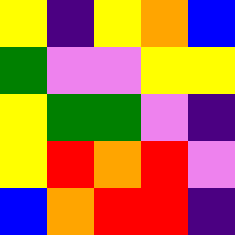[["yellow", "indigo", "yellow", "orange", "blue"], ["green", "violet", "violet", "yellow", "yellow"], ["yellow", "green", "green", "violet", "indigo"], ["yellow", "red", "orange", "red", "violet"], ["blue", "orange", "red", "red", "indigo"]]